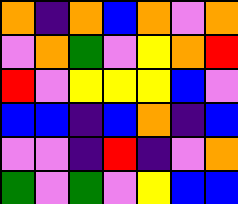[["orange", "indigo", "orange", "blue", "orange", "violet", "orange"], ["violet", "orange", "green", "violet", "yellow", "orange", "red"], ["red", "violet", "yellow", "yellow", "yellow", "blue", "violet"], ["blue", "blue", "indigo", "blue", "orange", "indigo", "blue"], ["violet", "violet", "indigo", "red", "indigo", "violet", "orange"], ["green", "violet", "green", "violet", "yellow", "blue", "blue"]]